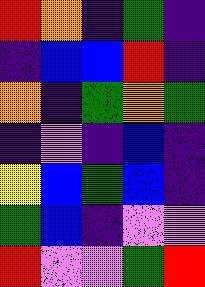[["red", "orange", "indigo", "green", "indigo"], ["indigo", "blue", "blue", "red", "indigo"], ["orange", "indigo", "green", "orange", "green"], ["indigo", "violet", "indigo", "blue", "indigo"], ["yellow", "blue", "green", "blue", "indigo"], ["green", "blue", "indigo", "violet", "violet"], ["red", "violet", "violet", "green", "red"]]